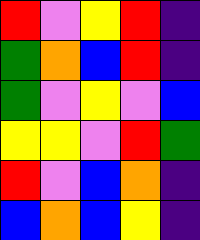[["red", "violet", "yellow", "red", "indigo"], ["green", "orange", "blue", "red", "indigo"], ["green", "violet", "yellow", "violet", "blue"], ["yellow", "yellow", "violet", "red", "green"], ["red", "violet", "blue", "orange", "indigo"], ["blue", "orange", "blue", "yellow", "indigo"]]